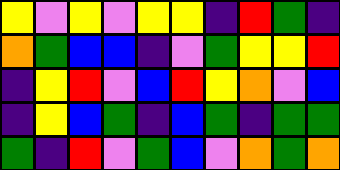[["yellow", "violet", "yellow", "violet", "yellow", "yellow", "indigo", "red", "green", "indigo"], ["orange", "green", "blue", "blue", "indigo", "violet", "green", "yellow", "yellow", "red"], ["indigo", "yellow", "red", "violet", "blue", "red", "yellow", "orange", "violet", "blue"], ["indigo", "yellow", "blue", "green", "indigo", "blue", "green", "indigo", "green", "green"], ["green", "indigo", "red", "violet", "green", "blue", "violet", "orange", "green", "orange"]]